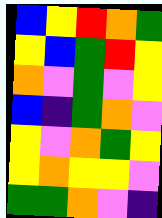[["blue", "yellow", "red", "orange", "green"], ["yellow", "blue", "green", "red", "yellow"], ["orange", "violet", "green", "violet", "yellow"], ["blue", "indigo", "green", "orange", "violet"], ["yellow", "violet", "orange", "green", "yellow"], ["yellow", "orange", "yellow", "yellow", "violet"], ["green", "green", "orange", "violet", "indigo"]]